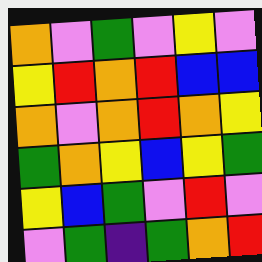[["orange", "violet", "green", "violet", "yellow", "violet"], ["yellow", "red", "orange", "red", "blue", "blue"], ["orange", "violet", "orange", "red", "orange", "yellow"], ["green", "orange", "yellow", "blue", "yellow", "green"], ["yellow", "blue", "green", "violet", "red", "violet"], ["violet", "green", "indigo", "green", "orange", "red"]]